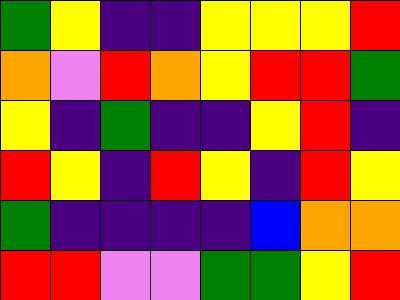[["green", "yellow", "indigo", "indigo", "yellow", "yellow", "yellow", "red"], ["orange", "violet", "red", "orange", "yellow", "red", "red", "green"], ["yellow", "indigo", "green", "indigo", "indigo", "yellow", "red", "indigo"], ["red", "yellow", "indigo", "red", "yellow", "indigo", "red", "yellow"], ["green", "indigo", "indigo", "indigo", "indigo", "blue", "orange", "orange"], ["red", "red", "violet", "violet", "green", "green", "yellow", "red"]]